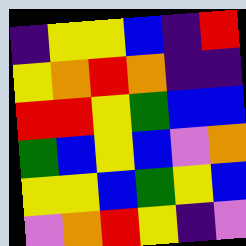[["indigo", "yellow", "yellow", "blue", "indigo", "red"], ["yellow", "orange", "red", "orange", "indigo", "indigo"], ["red", "red", "yellow", "green", "blue", "blue"], ["green", "blue", "yellow", "blue", "violet", "orange"], ["yellow", "yellow", "blue", "green", "yellow", "blue"], ["violet", "orange", "red", "yellow", "indigo", "violet"]]